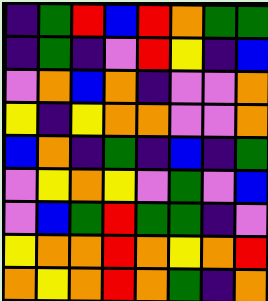[["indigo", "green", "red", "blue", "red", "orange", "green", "green"], ["indigo", "green", "indigo", "violet", "red", "yellow", "indigo", "blue"], ["violet", "orange", "blue", "orange", "indigo", "violet", "violet", "orange"], ["yellow", "indigo", "yellow", "orange", "orange", "violet", "violet", "orange"], ["blue", "orange", "indigo", "green", "indigo", "blue", "indigo", "green"], ["violet", "yellow", "orange", "yellow", "violet", "green", "violet", "blue"], ["violet", "blue", "green", "red", "green", "green", "indigo", "violet"], ["yellow", "orange", "orange", "red", "orange", "yellow", "orange", "red"], ["orange", "yellow", "orange", "red", "orange", "green", "indigo", "orange"]]